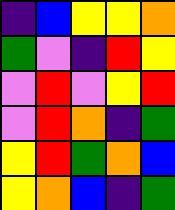[["indigo", "blue", "yellow", "yellow", "orange"], ["green", "violet", "indigo", "red", "yellow"], ["violet", "red", "violet", "yellow", "red"], ["violet", "red", "orange", "indigo", "green"], ["yellow", "red", "green", "orange", "blue"], ["yellow", "orange", "blue", "indigo", "green"]]